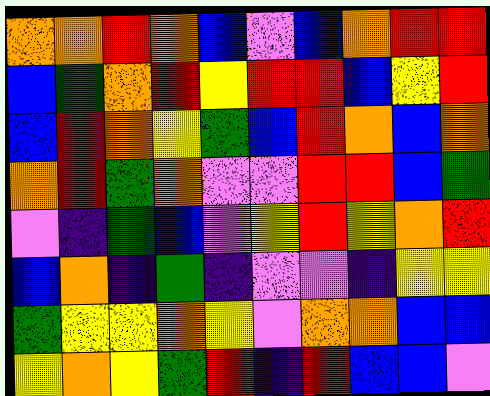[["orange", "orange", "red", "orange", "blue", "violet", "blue", "orange", "red", "red"], ["blue", "green", "orange", "red", "yellow", "red", "red", "blue", "yellow", "red"], ["blue", "red", "orange", "yellow", "green", "blue", "red", "orange", "blue", "orange"], ["orange", "red", "green", "orange", "violet", "violet", "red", "red", "blue", "green"], ["violet", "indigo", "green", "blue", "violet", "yellow", "red", "yellow", "orange", "red"], ["blue", "orange", "indigo", "green", "indigo", "violet", "violet", "indigo", "yellow", "yellow"], ["green", "yellow", "yellow", "orange", "yellow", "violet", "orange", "orange", "blue", "blue"], ["yellow", "orange", "yellow", "green", "red", "indigo", "red", "blue", "blue", "violet"]]